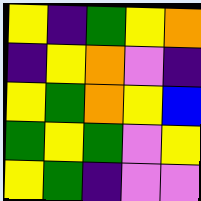[["yellow", "indigo", "green", "yellow", "orange"], ["indigo", "yellow", "orange", "violet", "indigo"], ["yellow", "green", "orange", "yellow", "blue"], ["green", "yellow", "green", "violet", "yellow"], ["yellow", "green", "indigo", "violet", "violet"]]